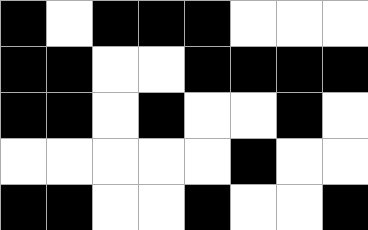[["black", "white", "black", "black", "black", "white", "white", "white"], ["black", "black", "white", "white", "black", "black", "black", "black"], ["black", "black", "white", "black", "white", "white", "black", "white"], ["white", "white", "white", "white", "white", "black", "white", "white"], ["black", "black", "white", "white", "black", "white", "white", "black"]]